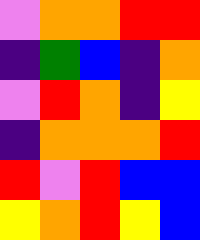[["violet", "orange", "orange", "red", "red"], ["indigo", "green", "blue", "indigo", "orange"], ["violet", "red", "orange", "indigo", "yellow"], ["indigo", "orange", "orange", "orange", "red"], ["red", "violet", "red", "blue", "blue"], ["yellow", "orange", "red", "yellow", "blue"]]